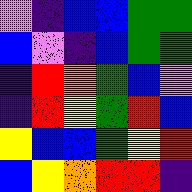[["violet", "indigo", "blue", "blue", "green", "green"], ["blue", "violet", "indigo", "blue", "green", "green"], ["indigo", "red", "orange", "green", "blue", "violet"], ["indigo", "red", "yellow", "green", "red", "blue"], ["yellow", "blue", "blue", "green", "yellow", "red"], ["blue", "yellow", "orange", "red", "red", "indigo"]]